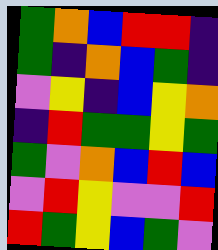[["green", "orange", "blue", "red", "red", "indigo"], ["green", "indigo", "orange", "blue", "green", "indigo"], ["violet", "yellow", "indigo", "blue", "yellow", "orange"], ["indigo", "red", "green", "green", "yellow", "green"], ["green", "violet", "orange", "blue", "red", "blue"], ["violet", "red", "yellow", "violet", "violet", "red"], ["red", "green", "yellow", "blue", "green", "violet"]]